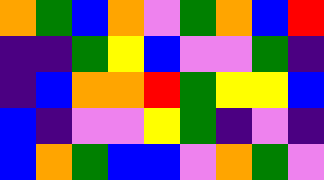[["orange", "green", "blue", "orange", "violet", "green", "orange", "blue", "red"], ["indigo", "indigo", "green", "yellow", "blue", "violet", "violet", "green", "indigo"], ["indigo", "blue", "orange", "orange", "red", "green", "yellow", "yellow", "blue"], ["blue", "indigo", "violet", "violet", "yellow", "green", "indigo", "violet", "indigo"], ["blue", "orange", "green", "blue", "blue", "violet", "orange", "green", "violet"]]